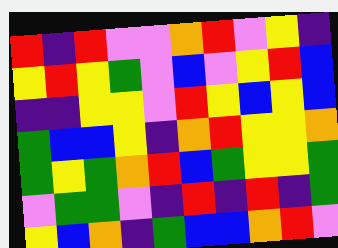[["red", "indigo", "red", "violet", "violet", "orange", "red", "violet", "yellow", "indigo"], ["yellow", "red", "yellow", "green", "violet", "blue", "violet", "yellow", "red", "blue"], ["indigo", "indigo", "yellow", "yellow", "violet", "red", "yellow", "blue", "yellow", "blue"], ["green", "blue", "blue", "yellow", "indigo", "orange", "red", "yellow", "yellow", "orange"], ["green", "yellow", "green", "orange", "red", "blue", "green", "yellow", "yellow", "green"], ["violet", "green", "green", "violet", "indigo", "red", "indigo", "red", "indigo", "green"], ["yellow", "blue", "orange", "indigo", "green", "blue", "blue", "orange", "red", "violet"]]